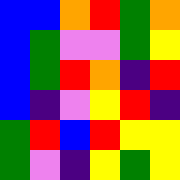[["blue", "blue", "orange", "red", "green", "orange"], ["blue", "green", "violet", "violet", "green", "yellow"], ["blue", "green", "red", "orange", "indigo", "red"], ["blue", "indigo", "violet", "yellow", "red", "indigo"], ["green", "red", "blue", "red", "yellow", "yellow"], ["green", "violet", "indigo", "yellow", "green", "yellow"]]